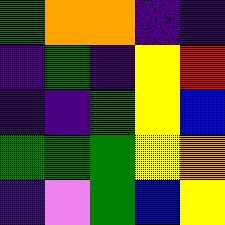[["green", "orange", "orange", "indigo", "indigo"], ["indigo", "green", "indigo", "yellow", "red"], ["indigo", "indigo", "green", "yellow", "blue"], ["green", "green", "green", "yellow", "orange"], ["indigo", "violet", "green", "blue", "yellow"]]